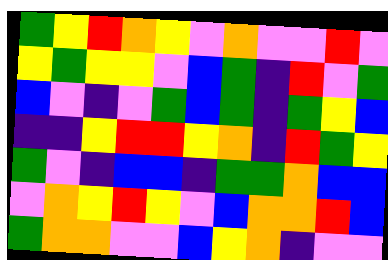[["green", "yellow", "red", "orange", "yellow", "violet", "orange", "violet", "violet", "red", "violet"], ["yellow", "green", "yellow", "yellow", "violet", "blue", "green", "indigo", "red", "violet", "green"], ["blue", "violet", "indigo", "violet", "green", "blue", "green", "indigo", "green", "yellow", "blue"], ["indigo", "indigo", "yellow", "red", "red", "yellow", "orange", "indigo", "red", "green", "yellow"], ["green", "violet", "indigo", "blue", "blue", "indigo", "green", "green", "orange", "blue", "blue"], ["violet", "orange", "yellow", "red", "yellow", "violet", "blue", "orange", "orange", "red", "blue"], ["green", "orange", "orange", "violet", "violet", "blue", "yellow", "orange", "indigo", "violet", "violet"]]